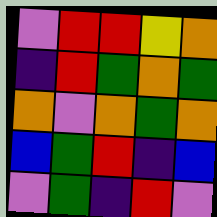[["violet", "red", "red", "yellow", "orange"], ["indigo", "red", "green", "orange", "green"], ["orange", "violet", "orange", "green", "orange"], ["blue", "green", "red", "indigo", "blue"], ["violet", "green", "indigo", "red", "violet"]]